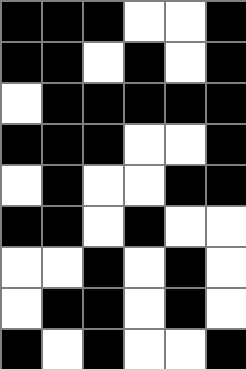[["black", "black", "black", "white", "white", "black"], ["black", "black", "white", "black", "white", "black"], ["white", "black", "black", "black", "black", "black"], ["black", "black", "black", "white", "white", "black"], ["white", "black", "white", "white", "black", "black"], ["black", "black", "white", "black", "white", "white"], ["white", "white", "black", "white", "black", "white"], ["white", "black", "black", "white", "black", "white"], ["black", "white", "black", "white", "white", "black"]]